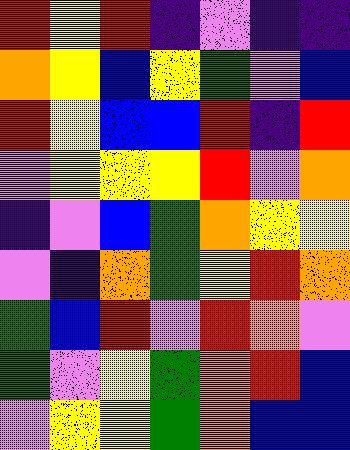[["red", "yellow", "red", "indigo", "violet", "indigo", "indigo"], ["orange", "yellow", "blue", "yellow", "green", "violet", "blue"], ["red", "yellow", "blue", "blue", "red", "indigo", "red"], ["violet", "yellow", "yellow", "yellow", "red", "violet", "orange"], ["indigo", "violet", "blue", "green", "orange", "yellow", "yellow"], ["violet", "indigo", "orange", "green", "yellow", "red", "orange"], ["green", "blue", "red", "violet", "red", "orange", "violet"], ["green", "violet", "yellow", "green", "orange", "red", "blue"], ["violet", "yellow", "yellow", "green", "orange", "blue", "blue"]]